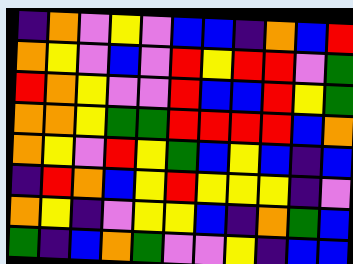[["indigo", "orange", "violet", "yellow", "violet", "blue", "blue", "indigo", "orange", "blue", "red"], ["orange", "yellow", "violet", "blue", "violet", "red", "yellow", "red", "red", "violet", "green"], ["red", "orange", "yellow", "violet", "violet", "red", "blue", "blue", "red", "yellow", "green"], ["orange", "orange", "yellow", "green", "green", "red", "red", "red", "red", "blue", "orange"], ["orange", "yellow", "violet", "red", "yellow", "green", "blue", "yellow", "blue", "indigo", "blue"], ["indigo", "red", "orange", "blue", "yellow", "red", "yellow", "yellow", "yellow", "indigo", "violet"], ["orange", "yellow", "indigo", "violet", "yellow", "yellow", "blue", "indigo", "orange", "green", "blue"], ["green", "indigo", "blue", "orange", "green", "violet", "violet", "yellow", "indigo", "blue", "blue"]]